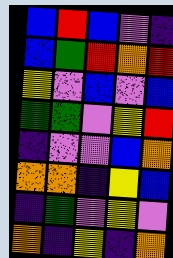[["blue", "red", "blue", "violet", "indigo"], ["blue", "green", "red", "orange", "red"], ["yellow", "violet", "blue", "violet", "blue"], ["green", "green", "violet", "yellow", "red"], ["indigo", "violet", "violet", "blue", "orange"], ["orange", "orange", "indigo", "yellow", "blue"], ["indigo", "green", "violet", "yellow", "violet"], ["orange", "indigo", "yellow", "indigo", "orange"]]